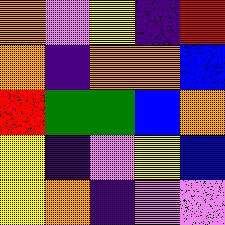[["orange", "violet", "yellow", "indigo", "red"], ["orange", "indigo", "orange", "orange", "blue"], ["red", "green", "green", "blue", "orange"], ["yellow", "indigo", "violet", "yellow", "blue"], ["yellow", "orange", "indigo", "violet", "violet"]]